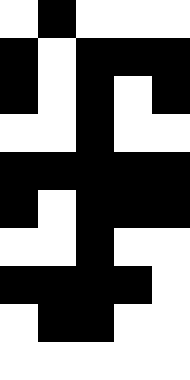[["white", "black", "white", "white", "white"], ["black", "white", "black", "black", "black"], ["black", "white", "black", "white", "black"], ["white", "white", "black", "white", "white"], ["black", "black", "black", "black", "black"], ["black", "white", "black", "black", "black"], ["white", "white", "black", "white", "white"], ["black", "black", "black", "black", "white"], ["white", "black", "black", "white", "white"], ["white", "white", "white", "white", "white"]]